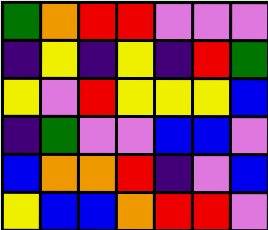[["green", "orange", "red", "red", "violet", "violet", "violet"], ["indigo", "yellow", "indigo", "yellow", "indigo", "red", "green"], ["yellow", "violet", "red", "yellow", "yellow", "yellow", "blue"], ["indigo", "green", "violet", "violet", "blue", "blue", "violet"], ["blue", "orange", "orange", "red", "indigo", "violet", "blue"], ["yellow", "blue", "blue", "orange", "red", "red", "violet"]]